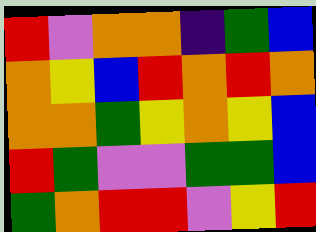[["red", "violet", "orange", "orange", "indigo", "green", "blue"], ["orange", "yellow", "blue", "red", "orange", "red", "orange"], ["orange", "orange", "green", "yellow", "orange", "yellow", "blue"], ["red", "green", "violet", "violet", "green", "green", "blue"], ["green", "orange", "red", "red", "violet", "yellow", "red"]]